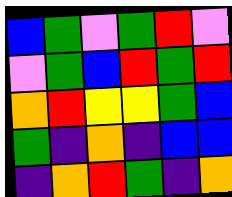[["blue", "green", "violet", "green", "red", "violet"], ["violet", "green", "blue", "red", "green", "red"], ["orange", "red", "yellow", "yellow", "green", "blue"], ["green", "indigo", "orange", "indigo", "blue", "blue"], ["indigo", "orange", "red", "green", "indigo", "orange"]]